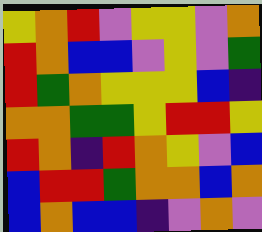[["yellow", "orange", "red", "violet", "yellow", "yellow", "violet", "orange"], ["red", "orange", "blue", "blue", "violet", "yellow", "violet", "green"], ["red", "green", "orange", "yellow", "yellow", "yellow", "blue", "indigo"], ["orange", "orange", "green", "green", "yellow", "red", "red", "yellow"], ["red", "orange", "indigo", "red", "orange", "yellow", "violet", "blue"], ["blue", "red", "red", "green", "orange", "orange", "blue", "orange"], ["blue", "orange", "blue", "blue", "indigo", "violet", "orange", "violet"]]